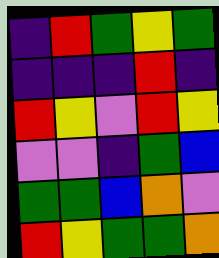[["indigo", "red", "green", "yellow", "green"], ["indigo", "indigo", "indigo", "red", "indigo"], ["red", "yellow", "violet", "red", "yellow"], ["violet", "violet", "indigo", "green", "blue"], ["green", "green", "blue", "orange", "violet"], ["red", "yellow", "green", "green", "orange"]]